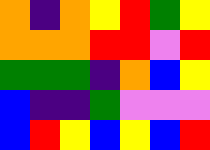[["orange", "indigo", "orange", "yellow", "red", "green", "yellow"], ["orange", "orange", "orange", "red", "red", "violet", "red"], ["green", "green", "green", "indigo", "orange", "blue", "yellow"], ["blue", "indigo", "indigo", "green", "violet", "violet", "violet"], ["blue", "red", "yellow", "blue", "yellow", "blue", "red"]]